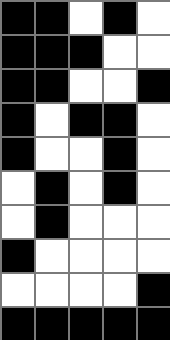[["black", "black", "white", "black", "white"], ["black", "black", "black", "white", "white"], ["black", "black", "white", "white", "black"], ["black", "white", "black", "black", "white"], ["black", "white", "white", "black", "white"], ["white", "black", "white", "black", "white"], ["white", "black", "white", "white", "white"], ["black", "white", "white", "white", "white"], ["white", "white", "white", "white", "black"], ["black", "black", "black", "black", "black"]]